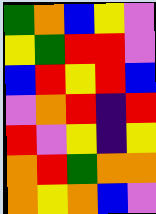[["green", "orange", "blue", "yellow", "violet"], ["yellow", "green", "red", "red", "violet"], ["blue", "red", "yellow", "red", "blue"], ["violet", "orange", "red", "indigo", "red"], ["red", "violet", "yellow", "indigo", "yellow"], ["orange", "red", "green", "orange", "orange"], ["orange", "yellow", "orange", "blue", "violet"]]